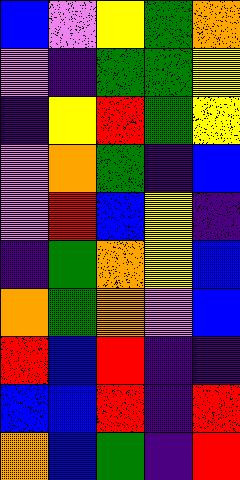[["blue", "violet", "yellow", "green", "orange"], ["violet", "indigo", "green", "green", "yellow"], ["indigo", "yellow", "red", "green", "yellow"], ["violet", "orange", "green", "indigo", "blue"], ["violet", "red", "blue", "yellow", "indigo"], ["indigo", "green", "orange", "yellow", "blue"], ["orange", "green", "orange", "violet", "blue"], ["red", "blue", "red", "indigo", "indigo"], ["blue", "blue", "red", "indigo", "red"], ["orange", "blue", "green", "indigo", "red"]]